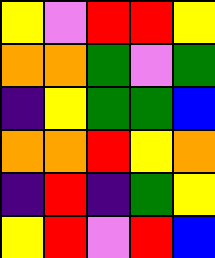[["yellow", "violet", "red", "red", "yellow"], ["orange", "orange", "green", "violet", "green"], ["indigo", "yellow", "green", "green", "blue"], ["orange", "orange", "red", "yellow", "orange"], ["indigo", "red", "indigo", "green", "yellow"], ["yellow", "red", "violet", "red", "blue"]]